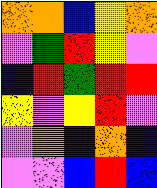[["orange", "orange", "blue", "yellow", "orange"], ["violet", "green", "red", "yellow", "violet"], ["indigo", "red", "green", "red", "red"], ["yellow", "violet", "yellow", "red", "violet"], ["violet", "orange", "indigo", "orange", "indigo"], ["violet", "violet", "blue", "red", "blue"]]